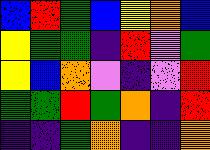[["blue", "red", "green", "blue", "yellow", "orange", "blue"], ["yellow", "green", "green", "indigo", "red", "violet", "green"], ["yellow", "blue", "orange", "violet", "indigo", "violet", "red"], ["green", "green", "red", "green", "orange", "indigo", "red"], ["indigo", "indigo", "green", "orange", "indigo", "indigo", "orange"]]